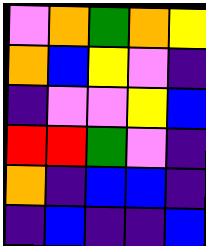[["violet", "orange", "green", "orange", "yellow"], ["orange", "blue", "yellow", "violet", "indigo"], ["indigo", "violet", "violet", "yellow", "blue"], ["red", "red", "green", "violet", "indigo"], ["orange", "indigo", "blue", "blue", "indigo"], ["indigo", "blue", "indigo", "indigo", "blue"]]